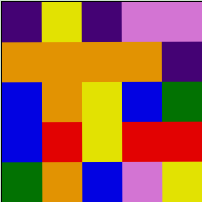[["indigo", "yellow", "indigo", "violet", "violet"], ["orange", "orange", "orange", "orange", "indigo"], ["blue", "orange", "yellow", "blue", "green"], ["blue", "red", "yellow", "red", "red"], ["green", "orange", "blue", "violet", "yellow"]]